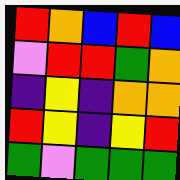[["red", "orange", "blue", "red", "blue"], ["violet", "red", "red", "green", "orange"], ["indigo", "yellow", "indigo", "orange", "orange"], ["red", "yellow", "indigo", "yellow", "red"], ["green", "violet", "green", "green", "green"]]